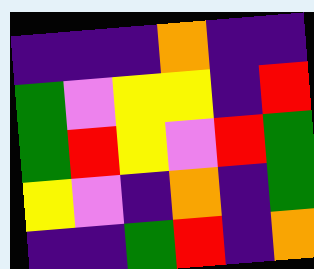[["indigo", "indigo", "indigo", "orange", "indigo", "indigo"], ["green", "violet", "yellow", "yellow", "indigo", "red"], ["green", "red", "yellow", "violet", "red", "green"], ["yellow", "violet", "indigo", "orange", "indigo", "green"], ["indigo", "indigo", "green", "red", "indigo", "orange"]]